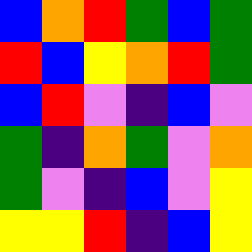[["blue", "orange", "red", "green", "blue", "green"], ["red", "blue", "yellow", "orange", "red", "green"], ["blue", "red", "violet", "indigo", "blue", "violet"], ["green", "indigo", "orange", "green", "violet", "orange"], ["green", "violet", "indigo", "blue", "violet", "yellow"], ["yellow", "yellow", "red", "indigo", "blue", "yellow"]]